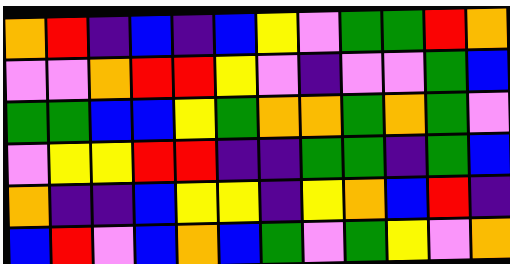[["orange", "red", "indigo", "blue", "indigo", "blue", "yellow", "violet", "green", "green", "red", "orange"], ["violet", "violet", "orange", "red", "red", "yellow", "violet", "indigo", "violet", "violet", "green", "blue"], ["green", "green", "blue", "blue", "yellow", "green", "orange", "orange", "green", "orange", "green", "violet"], ["violet", "yellow", "yellow", "red", "red", "indigo", "indigo", "green", "green", "indigo", "green", "blue"], ["orange", "indigo", "indigo", "blue", "yellow", "yellow", "indigo", "yellow", "orange", "blue", "red", "indigo"], ["blue", "red", "violet", "blue", "orange", "blue", "green", "violet", "green", "yellow", "violet", "orange"]]